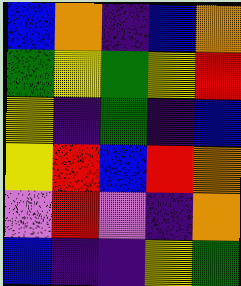[["blue", "orange", "indigo", "blue", "orange"], ["green", "yellow", "green", "yellow", "red"], ["yellow", "indigo", "green", "indigo", "blue"], ["yellow", "red", "blue", "red", "orange"], ["violet", "red", "violet", "indigo", "orange"], ["blue", "indigo", "indigo", "yellow", "green"]]